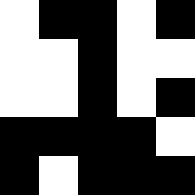[["white", "black", "black", "white", "black"], ["white", "white", "black", "white", "white"], ["white", "white", "black", "white", "black"], ["black", "black", "black", "black", "white"], ["black", "white", "black", "black", "black"]]